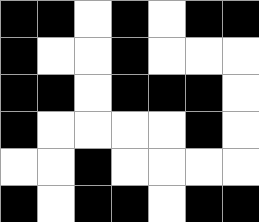[["black", "black", "white", "black", "white", "black", "black"], ["black", "white", "white", "black", "white", "white", "white"], ["black", "black", "white", "black", "black", "black", "white"], ["black", "white", "white", "white", "white", "black", "white"], ["white", "white", "black", "white", "white", "white", "white"], ["black", "white", "black", "black", "white", "black", "black"]]